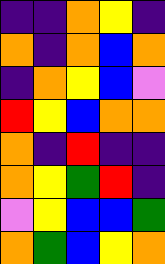[["indigo", "indigo", "orange", "yellow", "indigo"], ["orange", "indigo", "orange", "blue", "orange"], ["indigo", "orange", "yellow", "blue", "violet"], ["red", "yellow", "blue", "orange", "orange"], ["orange", "indigo", "red", "indigo", "indigo"], ["orange", "yellow", "green", "red", "indigo"], ["violet", "yellow", "blue", "blue", "green"], ["orange", "green", "blue", "yellow", "orange"]]